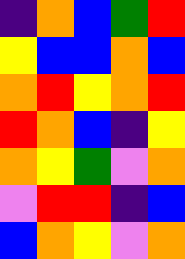[["indigo", "orange", "blue", "green", "red"], ["yellow", "blue", "blue", "orange", "blue"], ["orange", "red", "yellow", "orange", "red"], ["red", "orange", "blue", "indigo", "yellow"], ["orange", "yellow", "green", "violet", "orange"], ["violet", "red", "red", "indigo", "blue"], ["blue", "orange", "yellow", "violet", "orange"]]